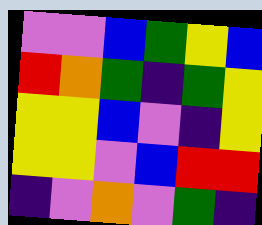[["violet", "violet", "blue", "green", "yellow", "blue"], ["red", "orange", "green", "indigo", "green", "yellow"], ["yellow", "yellow", "blue", "violet", "indigo", "yellow"], ["yellow", "yellow", "violet", "blue", "red", "red"], ["indigo", "violet", "orange", "violet", "green", "indigo"]]